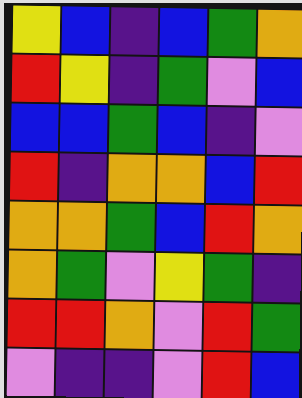[["yellow", "blue", "indigo", "blue", "green", "orange"], ["red", "yellow", "indigo", "green", "violet", "blue"], ["blue", "blue", "green", "blue", "indigo", "violet"], ["red", "indigo", "orange", "orange", "blue", "red"], ["orange", "orange", "green", "blue", "red", "orange"], ["orange", "green", "violet", "yellow", "green", "indigo"], ["red", "red", "orange", "violet", "red", "green"], ["violet", "indigo", "indigo", "violet", "red", "blue"]]